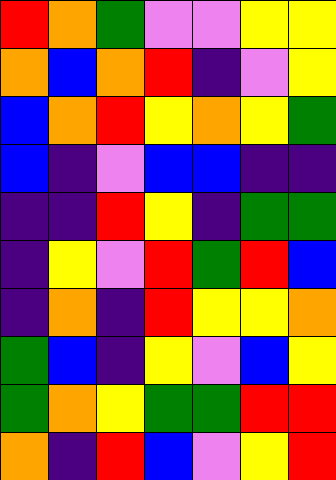[["red", "orange", "green", "violet", "violet", "yellow", "yellow"], ["orange", "blue", "orange", "red", "indigo", "violet", "yellow"], ["blue", "orange", "red", "yellow", "orange", "yellow", "green"], ["blue", "indigo", "violet", "blue", "blue", "indigo", "indigo"], ["indigo", "indigo", "red", "yellow", "indigo", "green", "green"], ["indigo", "yellow", "violet", "red", "green", "red", "blue"], ["indigo", "orange", "indigo", "red", "yellow", "yellow", "orange"], ["green", "blue", "indigo", "yellow", "violet", "blue", "yellow"], ["green", "orange", "yellow", "green", "green", "red", "red"], ["orange", "indigo", "red", "blue", "violet", "yellow", "red"]]